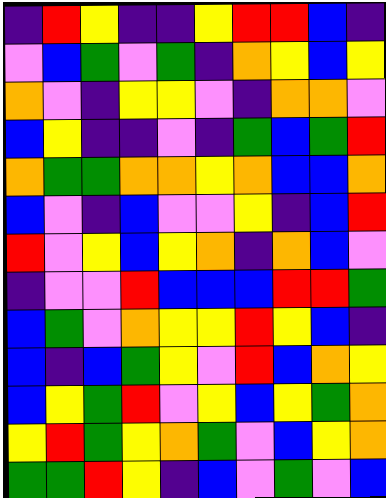[["indigo", "red", "yellow", "indigo", "indigo", "yellow", "red", "red", "blue", "indigo"], ["violet", "blue", "green", "violet", "green", "indigo", "orange", "yellow", "blue", "yellow"], ["orange", "violet", "indigo", "yellow", "yellow", "violet", "indigo", "orange", "orange", "violet"], ["blue", "yellow", "indigo", "indigo", "violet", "indigo", "green", "blue", "green", "red"], ["orange", "green", "green", "orange", "orange", "yellow", "orange", "blue", "blue", "orange"], ["blue", "violet", "indigo", "blue", "violet", "violet", "yellow", "indigo", "blue", "red"], ["red", "violet", "yellow", "blue", "yellow", "orange", "indigo", "orange", "blue", "violet"], ["indigo", "violet", "violet", "red", "blue", "blue", "blue", "red", "red", "green"], ["blue", "green", "violet", "orange", "yellow", "yellow", "red", "yellow", "blue", "indigo"], ["blue", "indigo", "blue", "green", "yellow", "violet", "red", "blue", "orange", "yellow"], ["blue", "yellow", "green", "red", "violet", "yellow", "blue", "yellow", "green", "orange"], ["yellow", "red", "green", "yellow", "orange", "green", "violet", "blue", "yellow", "orange"], ["green", "green", "red", "yellow", "indigo", "blue", "violet", "green", "violet", "blue"]]